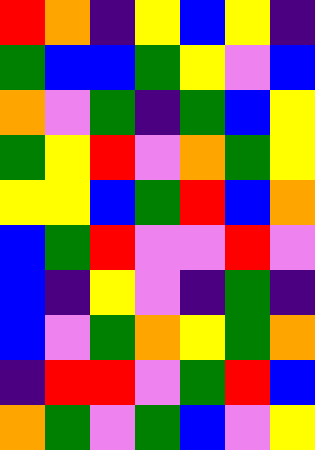[["red", "orange", "indigo", "yellow", "blue", "yellow", "indigo"], ["green", "blue", "blue", "green", "yellow", "violet", "blue"], ["orange", "violet", "green", "indigo", "green", "blue", "yellow"], ["green", "yellow", "red", "violet", "orange", "green", "yellow"], ["yellow", "yellow", "blue", "green", "red", "blue", "orange"], ["blue", "green", "red", "violet", "violet", "red", "violet"], ["blue", "indigo", "yellow", "violet", "indigo", "green", "indigo"], ["blue", "violet", "green", "orange", "yellow", "green", "orange"], ["indigo", "red", "red", "violet", "green", "red", "blue"], ["orange", "green", "violet", "green", "blue", "violet", "yellow"]]